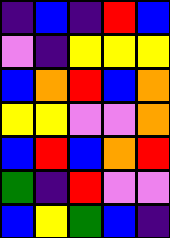[["indigo", "blue", "indigo", "red", "blue"], ["violet", "indigo", "yellow", "yellow", "yellow"], ["blue", "orange", "red", "blue", "orange"], ["yellow", "yellow", "violet", "violet", "orange"], ["blue", "red", "blue", "orange", "red"], ["green", "indigo", "red", "violet", "violet"], ["blue", "yellow", "green", "blue", "indigo"]]